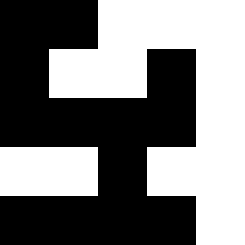[["black", "black", "white", "white", "white"], ["black", "white", "white", "black", "white"], ["black", "black", "black", "black", "white"], ["white", "white", "black", "white", "white"], ["black", "black", "black", "black", "white"]]